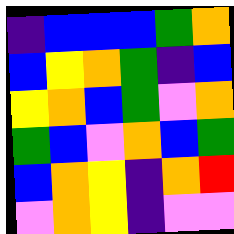[["indigo", "blue", "blue", "blue", "green", "orange"], ["blue", "yellow", "orange", "green", "indigo", "blue"], ["yellow", "orange", "blue", "green", "violet", "orange"], ["green", "blue", "violet", "orange", "blue", "green"], ["blue", "orange", "yellow", "indigo", "orange", "red"], ["violet", "orange", "yellow", "indigo", "violet", "violet"]]